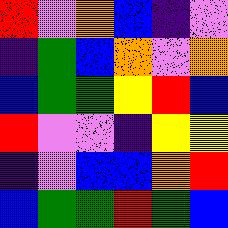[["red", "violet", "orange", "blue", "indigo", "violet"], ["indigo", "green", "blue", "orange", "violet", "orange"], ["blue", "green", "green", "yellow", "red", "blue"], ["red", "violet", "violet", "indigo", "yellow", "yellow"], ["indigo", "violet", "blue", "blue", "orange", "red"], ["blue", "green", "green", "red", "green", "blue"]]